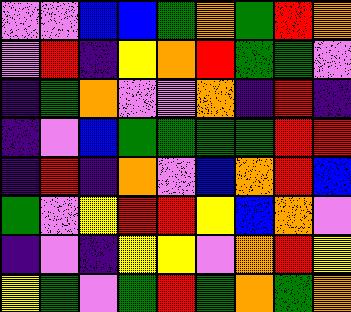[["violet", "violet", "blue", "blue", "green", "orange", "green", "red", "orange"], ["violet", "red", "indigo", "yellow", "orange", "red", "green", "green", "violet"], ["indigo", "green", "orange", "violet", "violet", "orange", "indigo", "red", "indigo"], ["indigo", "violet", "blue", "green", "green", "green", "green", "red", "red"], ["indigo", "red", "indigo", "orange", "violet", "blue", "orange", "red", "blue"], ["green", "violet", "yellow", "red", "red", "yellow", "blue", "orange", "violet"], ["indigo", "violet", "indigo", "yellow", "yellow", "violet", "orange", "red", "yellow"], ["yellow", "green", "violet", "green", "red", "green", "orange", "green", "orange"]]